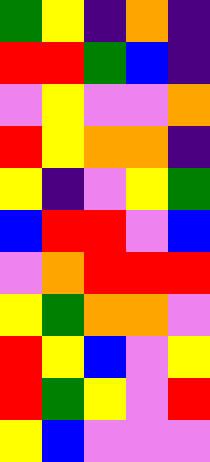[["green", "yellow", "indigo", "orange", "indigo"], ["red", "red", "green", "blue", "indigo"], ["violet", "yellow", "violet", "violet", "orange"], ["red", "yellow", "orange", "orange", "indigo"], ["yellow", "indigo", "violet", "yellow", "green"], ["blue", "red", "red", "violet", "blue"], ["violet", "orange", "red", "red", "red"], ["yellow", "green", "orange", "orange", "violet"], ["red", "yellow", "blue", "violet", "yellow"], ["red", "green", "yellow", "violet", "red"], ["yellow", "blue", "violet", "violet", "violet"]]